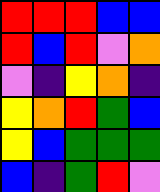[["red", "red", "red", "blue", "blue"], ["red", "blue", "red", "violet", "orange"], ["violet", "indigo", "yellow", "orange", "indigo"], ["yellow", "orange", "red", "green", "blue"], ["yellow", "blue", "green", "green", "green"], ["blue", "indigo", "green", "red", "violet"]]